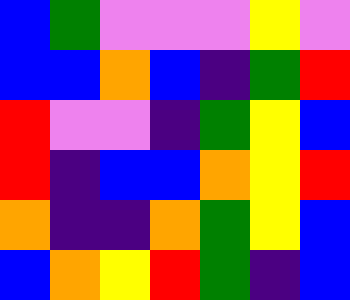[["blue", "green", "violet", "violet", "violet", "yellow", "violet"], ["blue", "blue", "orange", "blue", "indigo", "green", "red"], ["red", "violet", "violet", "indigo", "green", "yellow", "blue"], ["red", "indigo", "blue", "blue", "orange", "yellow", "red"], ["orange", "indigo", "indigo", "orange", "green", "yellow", "blue"], ["blue", "orange", "yellow", "red", "green", "indigo", "blue"]]